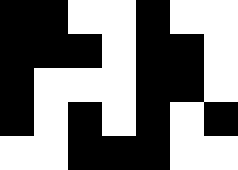[["black", "black", "white", "white", "black", "white", "white"], ["black", "black", "black", "white", "black", "black", "white"], ["black", "white", "white", "white", "black", "black", "white"], ["black", "white", "black", "white", "black", "white", "black"], ["white", "white", "black", "black", "black", "white", "white"]]